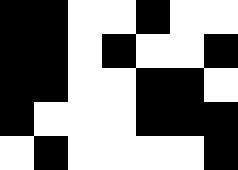[["black", "black", "white", "white", "black", "white", "white"], ["black", "black", "white", "black", "white", "white", "black"], ["black", "black", "white", "white", "black", "black", "white"], ["black", "white", "white", "white", "black", "black", "black"], ["white", "black", "white", "white", "white", "white", "black"]]